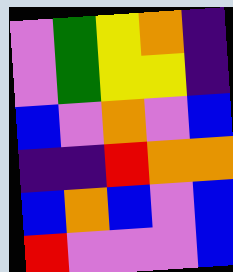[["violet", "green", "yellow", "orange", "indigo"], ["violet", "green", "yellow", "yellow", "indigo"], ["blue", "violet", "orange", "violet", "blue"], ["indigo", "indigo", "red", "orange", "orange"], ["blue", "orange", "blue", "violet", "blue"], ["red", "violet", "violet", "violet", "blue"]]